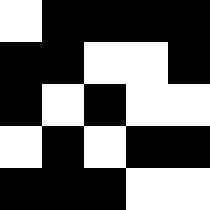[["white", "black", "black", "black", "black"], ["black", "black", "white", "white", "black"], ["black", "white", "black", "white", "white"], ["white", "black", "white", "black", "black"], ["black", "black", "black", "white", "white"]]